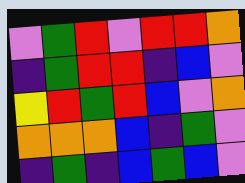[["violet", "green", "red", "violet", "red", "red", "orange"], ["indigo", "green", "red", "red", "indigo", "blue", "violet"], ["yellow", "red", "green", "red", "blue", "violet", "orange"], ["orange", "orange", "orange", "blue", "indigo", "green", "violet"], ["indigo", "green", "indigo", "blue", "green", "blue", "violet"]]